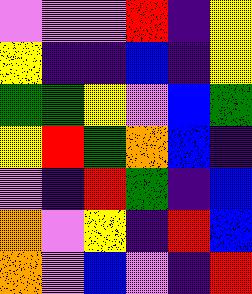[["violet", "violet", "violet", "red", "indigo", "yellow"], ["yellow", "indigo", "indigo", "blue", "indigo", "yellow"], ["green", "green", "yellow", "violet", "blue", "green"], ["yellow", "red", "green", "orange", "blue", "indigo"], ["violet", "indigo", "red", "green", "indigo", "blue"], ["orange", "violet", "yellow", "indigo", "red", "blue"], ["orange", "violet", "blue", "violet", "indigo", "red"]]